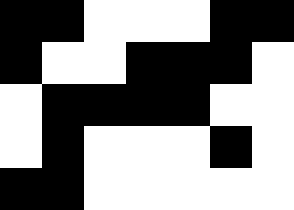[["black", "black", "white", "white", "white", "black", "black"], ["black", "white", "white", "black", "black", "black", "white"], ["white", "black", "black", "black", "black", "white", "white"], ["white", "black", "white", "white", "white", "black", "white"], ["black", "black", "white", "white", "white", "white", "white"]]